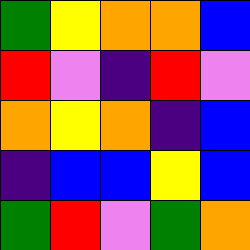[["green", "yellow", "orange", "orange", "blue"], ["red", "violet", "indigo", "red", "violet"], ["orange", "yellow", "orange", "indigo", "blue"], ["indigo", "blue", "blue", "yellow", "blue"], ["green", "red", "violet", "green", "orange"]]